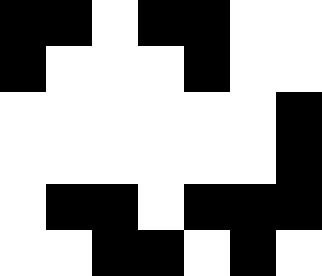[["black", "black", "white", "black", "black", "white", "white"], ["black", "white", "white", "white", "black", "white", "white"], ["white", "white", "white", "white", "white", "white", "black"], ["white", "white", "white", "white", "white", "white", "black"], ["white", "black", "black", "white", "black", "black", "black"], ["white", "white", "black", "black", "white", "black", "white"]]